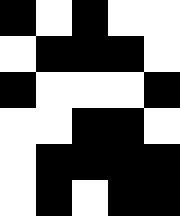[["black", "white", "black", "white", "white"], ["white", "black", "black", "black", "white"], ["black", "white", "white", "white", "black"], ["white", "white", "black", "black", "white"], ["white", "black", "black", "black", "black"], ["white", "black", "white", "black", "black"]]